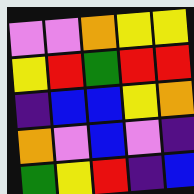[["violet", "violet", "orange", "yellow", "yellow"], ["yellow", "red", "green", "red", "red"], ["indigo", "blue", "blue", "yellow", "orange"], ["orange", "violet", "blue", "violet", "indigo"], ["green", "yellow", "red", "indigo", "blue"]]